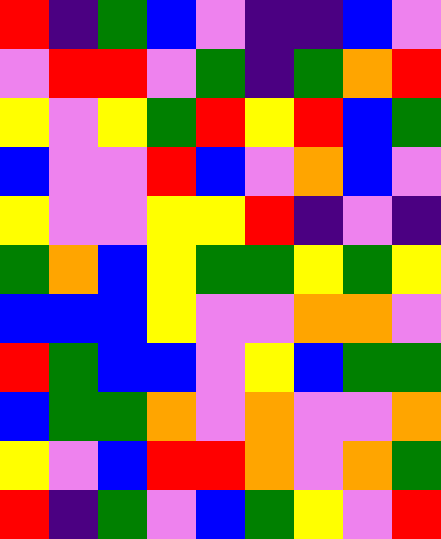[["red", "indigo", "green", "blue", "violet", "indigo", "indigo", "blue", "violet"], ["violet", "red", "red", "violet", "green", "indigo", "green", "orange", "red"], ["yellow", "violet", "yellow", "green", "red", "yellow", "red", "blue", "green"], ["blue", "violet", "violet", "red", "blue", "violet", "orange", "blue", "violet"], ["yellow", "violet", "violet", "yellow", "yellow", "red", "indigo", "violet", "indigo"], ["green", "orange", "blue", "yellow", "green", "green", "yellow", "green", "yellow"], ["blue", "blue", "blue", "yellow", "violet", "violet", "orange", "orange", "violet"], ["red", "green", "blue", "blue", "violet", "yellow", "blue", "green", "green"], ["blue", "green", "green", "orange", "violet", "orange", "violet", "violet", "orange"], ["yellow", "violet", "blue", "red", "red", "orange", "violet", "orange", "green"], ["red", "indigo", "green", "violet", "blue", "green", "yellow", "violet", "red"]]